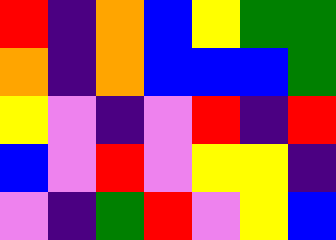[["red", "indigo", "orange", "blue", "yellow", "green", "green"], ["orange", "indigo", "orange", "blue", "blue", "blue", "green"], ["yellow", "violet", "indigo", "violet", "red", "indigo", "red"], ["blue", "violet", "red", "violet", "yellow", "yellow", "indigo"], ["violet", "indigo", "green", "red", "violet", "yellow", "blue"]]